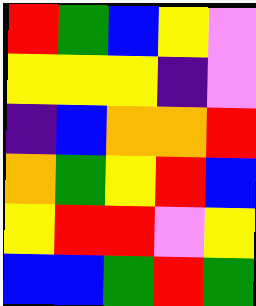[["red", "green", "blue", "yellow", "violet"], ["yellow", "yellow", "yellow", "indigo", "violet"], ["indigo", "blue", "orange", "orange", "red"], ["orange", "green", "yellow", "red", "blue"], ["yellow", "red", "red", "violet", "yellow"], ["blue", "blue", "green", "red", "green"]]